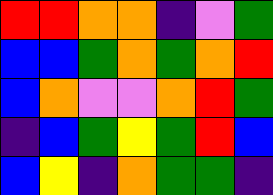[["red", "red", "orange", "orange", "indigo", "violet", "green"], ["blue", "blue", "green", "orange", "green", "orange", "red"], ["blue", "orange", "violet", "violet", "orange", "red", "green"], ["indigo", "blue", "green", "yellow", "green", "red", "blue"], ["blue", "yellow", "indigo", "orange", "green", "green", "indigo"]]